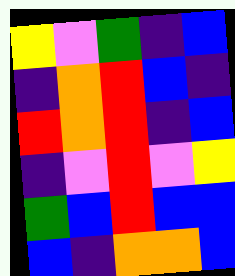[["yellow", "violet", "green", "indigo", "blue"], ["indigo", "orange", "red", "blue", "indigo"], ["red", "orange", "red", "indigo", "blue"], ["indigo", "violet", "red", "violet", "yellow"], ["green", "blue", "red", "blue", "blue"], ["blue", "indigo", "orange", "orange", "blue"]]